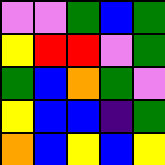[["violet", "violet", "green", "blue", "green"], ["yellow", "red", "red", "violet", "green"], ["green", "blue", "orange", "green", "violet"], ["yellow", "blue", "blue", "indigo", "green"], ["orange", "blue", "yellow", "blue", "yellow"]]